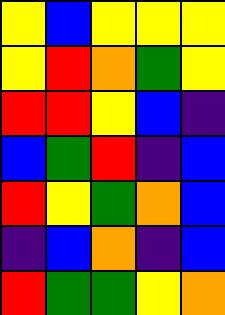[["yellow", "blue", "yellow", "yellow", "yellow"], ["yellow", "red", "orange", "green", "yellow"], ["red", "red", "yellow", "blue", "indigo"], ["blue", "green", "red", "indigo", "blue"], ["red", "yellow", "green", "orange", "blue"], ["indigo", "blue", "orange", "indigo", "blue"], ["red", "green", "green", "yellow", "orange"]]